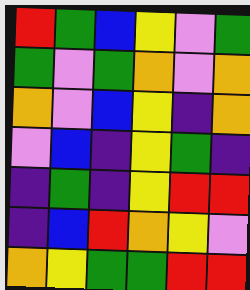[["red", "green", "blue", "yellow", "violet", "green"], ["green", "violet", "green", "orange", "violet", "orange"], ["orange", "violet", "blue", "yellow", "indigo", "orange"], ["violet", "blue", "indigo", "yellow", "green", "indigo"], ["indigo", "green", "indigo", "yellow", "red", "red"], ["indigo", "blue", "red", "orange", "yellow", "violet"], ["orange", "yellow", "green", "green", "red", "red"]]